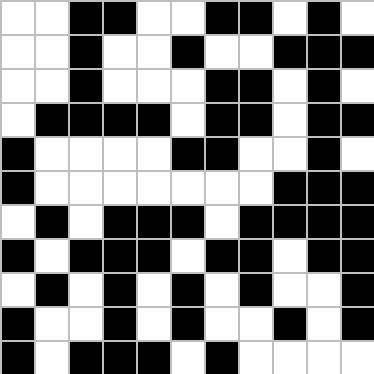[["white", "white", "black", "black", "white", "white", "black", "black", "white", "black", "white"], ["white", "white", "black", "white", "white", "black", "white", "white", "black", "black", "black"], ["white", "white", "black", "white", "white", "white", "black", "black", "white", "black", "white"], ["white", "black", "black", "black", "black", "white", "black", "black", "white", "black", "black"], ["black", "white", "white", "white", "white", "black", "black", "white", "white", "black", "white"], ["black", "white", "white", "white", "white", "white", "white", "white", "black", "black", "black"], ["white", "black", "white", "black", "black", "black", "white", "black", "black", "black", "black"], ["black", "white", "black", "black", "black", "white", "black", "black", "white", "black", "black"], ["white", "black", "white", "black", "white", "black", "white", "black", "white", "white", "black"], ["black", "white", "white", "black", "white", "black", "white", "white", "black", "white", "black"], ["black", "white", "black", "black", "black", "white", "black", "white", "white", "white", "white"]]